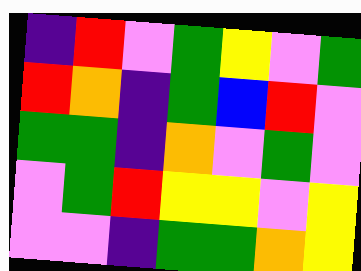[["indigo", "red", "violet", "green", "yellow", "violet", "green"], ["red", "orange", "indigo", "green", "blue", "red", "violet"], ["green", "green", "indigo", "orange", "violet", "green", "violet"], ["violet", "green", "red", "yellow", "yellow", "violet", "yellow"], ["violet", "violet", "indigo", "green", "green", "orange", "yellow"]]